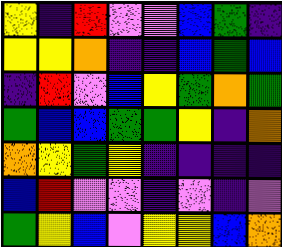[["yellow", "indigo", "red", "violet", "violet", "blue", "green", "indigo"], ["yellow", "yellow", "orange", "indigo", "indigo", "blue", "green", "blue"], ["indigo", "red", "violet", "blue", "yellow", "green", "orange", "green"], ["green", "blue", "blue", "green", "green", "yellow", "indigo", "orange"], ["orange", "yellow", "green", "yellow", "indigo", "indigo", "indigo", "indigo"], ["blue", "red", "violet", "violet", "indigo", "violet", "indigo", "violet"], ["green", "yellow", "blue", "violet", "yellow", "yellow", "blue", "orange"]]